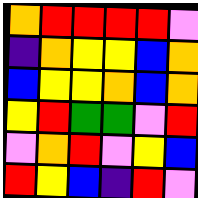[["orange", "red", "red", "red", "red", "violet"], ["indigo", "orange", "yellow", "yellow", "blue", "orange"], ["blue", "yellow", "yellow", "orange", "blue", "orange"], ["yellow", "red", "green", "green", "violet", "red"], ["violet", "orange", "red", "violet", "yellow", "blue"], ["red", "yellow", "blue", "indigo", "red", "violet"]]